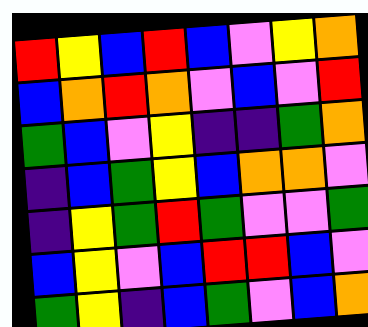[["red", "yellow", "blue", "red", "blue", "violet", "yellow", "orange"], ["blue", "orange", "red", "orange", "violet", "blue", "violet", "red"], ["green", "blue", "violet", "yellow", "indigo", "indigo", "green", "orange"], ["indigo", "blue", "green", "yellow", "blue", "orange", "orange", "violet"], ["indigo", "yellow", "green", "red", "green", "violet", "violet", "green"], ["blue", "yellow", "violet", "blue", "red", "red", "blue", "violet"], ["green", "yellow", "indigo", "blue", "green", "violet", "blue", "orange"]]